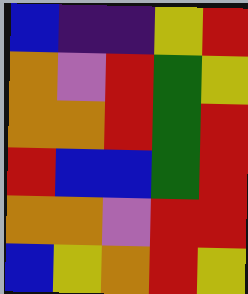[["blue", "indigo", "indigo", "yellow", "red"], ["orange", "violet", "red", "green", "yellow"], ["orange", "orange", "red", "green", "red"], ["red", "blue", "blue", "green", "red"], ["orange", "orange", "violet", "red", "red"], ["blue", "yellow", "orange", "red", "yellow"]]